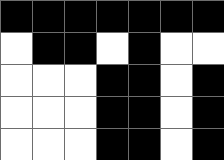[["black", "black", "black", "black", "black", "black", "black"], ["white", "black", "black", "white", "black", "white", "white"], ["white", "white", "white", "black", "black", "white", "black"], ["white", "white", "white", "black", "black", "white", "black"], ["white", "white", "white", "black", "black", "white", "black"]]